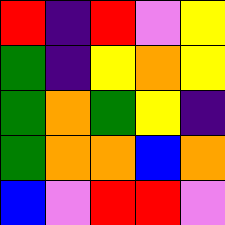[["red", "indigo", "red", "violet", "yellow"], ["green", "indigo", "yellow", "orange", "yellow"], ["green", "orange", "green", "yellow", "indigo"], ["green", "orange", "orange", "blue", "orange"], ["blue", "violet", "red", "red", "violet"]]